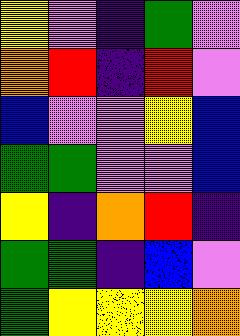[["yellow", "violet", "indigo", "green", "violet"], ["orange", "red", "indigo", "red", "violet"], ["blue", "violet", "violet", "yellow", "blue"], ["green", "green", "violet", "violet", "blue"], ["yellow", "indigo", "orange", "red", "indigo"], ["green", "green", "indigo", "blue", "violet"], ["green", "yellow", "yellow", "yellow", "orange"]]